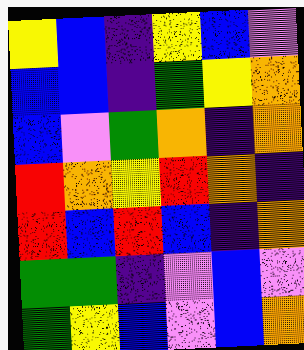[["yellow", "blue", "indigo", "yellow", "blue", "violet"], ["blue", "blue", "indigo", "green", "yellow", "orange"], ["blue", "violet", "green", "orange", "indigo", "orange"], ["red", "orange", "yellow", "red", "orange", "indigo"], ["red", "blue", "red", "blue", "indigo", "orange"], ["green", "green", "indigo", "violet", "blue", "violet"], ["green", "yellow", "blue", "violet", "blue", "orange"]]